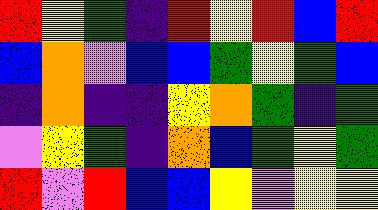[["red", "yellow", "green", "indigo", "red", "yellow", "red", "blue", "red"], ["blue", "orange", "violet", "blue", "blue", "green", "yellow", "green", "blue"], ["indigo", "orange", "indigo", "indigo", "yellow", "orange", "green", "indigo", "green"], ["violet", "yellow", "green", "indigo", "orange", "blue", "green", "yellow", "green"], ["red", "violet", "red", "blue", "blue", "yellow", "violet", "yellow", "yellow"]]